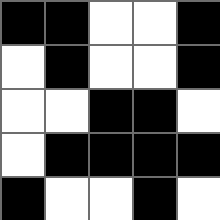[["black", "black", "white", "white", "black"], ["white", "black", "white", "white", "black"], ["white", "white", "black", "black", "white"], ["white", "black", "black", "black", "black"], ["black", "white", "white", "black", "white"]]